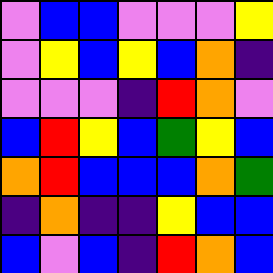[["violet", "blue", "blue", "violet", "violet", "violet", "yellow"], ["violet", "yellow", "blue", "yellow", "blue", "orange", "indigo"], ["violet", "violet", "violet", "indigo", "red", "orange", "violet"], ["blue", "red", "yellow", "blue", "green", "yellow", "blue"], ["orange", "red", "blue", "blue", "blue", "orange", "green"], ["indigo", "orange", "indigo", "indigo", "yellow", "blue", "blue"], ["blue", "violet", "blue", "indigo", "red", "orange", "blue"]]